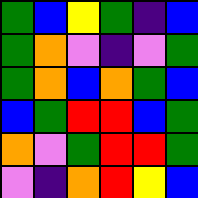[["green", "blue", "yellow", "green", "indigo", "blue"], ["green", "orange", "violet", "indigo", "violet", "green"], ["green", "orange", "blue", "orange", "green", "blue"], ["blue", "green", "red", "red", "blue", "green"], ["orange", "violet", "green", "red", "red", "green"], ["violet", "indigo", "orange", "red", "yellow", "blue"]]